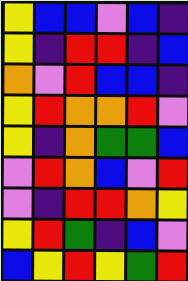[["yellow", "blue", "blue", "violet", "blue", "indigo"], ["yellow", "indigo", "red", "red", "indigo", "blue"], ["orange", "violet", "red", "blue", "blue", "indigo"], ["yellow", "red", "orange", "orange", "red", "violet"], ["yellow", "indigo", "orange", "green", "green", "blue"], ["violet", "red", "orange", "blue", "violet", "red"], ["violet", "indigo", "red", "red", "orange", "yellow"], ["yellow", "red", "green", "indigo", "blue", "violet"], ["blue", "yellow", "red", "yellow", "green", "red"]]